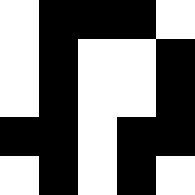[["white", "black", "black", "black", "white"], ["white", "black", "white", "white", "black"], ["white", "black", "white", "white", "black"], ["black", "black", "white", "black", "black"], ["white", "black", "white", "black", "white"]]